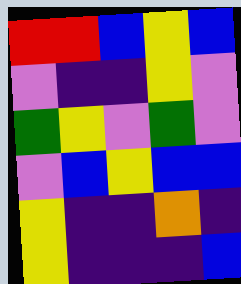[["red", "red", "blue", "yellow", "blue"], ["violet", "indigo", "indigo", "yellow", "violet"], ["green", "yellow", "violet", "green", "violet"], ["violet", "blue", "yellow", "blue", "blue"], ["yellow", "indigo", "indigo", "orange", "indigo"], ["yellow", "indigo", "indigo", "indigo", "blue"]]